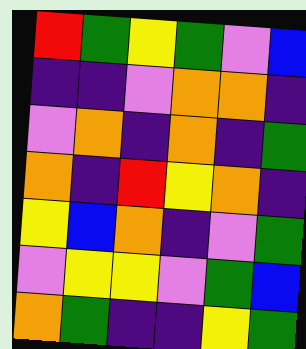[["red", "green", "yellow", "green", "violet", "blue"], ["indigo", "indigo", "violet", "orange", "orange", "indigo"], ["violet", "orange", "indigo", "orange", "indigo", "green"], ["orange", "indigo", "red", "yellow", "orange", "indigo"], ["yellow", "blue", "orange", "indigo", "violet", "green"], ["violet", "yellow", "yellow", "violet", "green", "blue"], ["orange", "green", "indigo", "indigo", "yellow", "green"]]